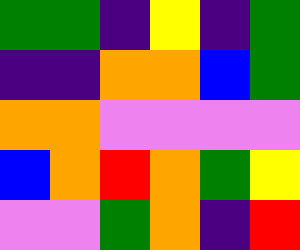[["green", "green", "indigo", "yellow", "indigo", "green"], ["indigo", "indigo", "orange", "orange", "blue", "green"], ["orange", "orange", "violet", "violet", "violet", "violet"], ["blue", "orange", "red", "orange", "green", "yellow"], ["violet", "violet", "green", "orange", "indigo", "red"]]